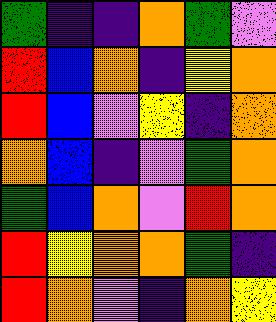[["green", "indigo", "indigo", "orange", "green", "violet"], ["red", "blue", "orange", "indigo", "yellow", "orange"], ["red", "blue", "violet", "yellow", "indigo", "orange"], ["orange", "blue", "indigo", "violet", "green", "orange"], ["green", "blue", "orange", "violet", "red", "orange"], ["red", "yellow", "orange", "orange", "green", "indigo"], ["red", "orange", "violet", "indigo", "orange", "yellow"]]